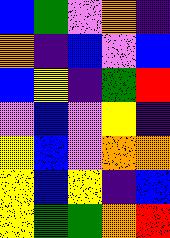[["blue", "green", "violet", "orange", "indigo"], ["orange", "indigo", "blue", "violet", "blue"], ["blue", "yellow", "indigo", "green", "red"], ["violet", "blue", "violet", "yellow", "indigo"], ["yellow", "blue", "violet", "orange", "orange"], ["yellow", "blue", "yellow", "indigo", "blue"], ["yellow", "green", "green", "orange", "red"]]